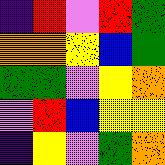[["indigo", "red", "violet", "red", "green"], ["orange", "orange", "yellow", "blue", "green"], ["green", "green", "violet", "yellow", "orange"], ["violet", "red", "blue", "yellow", "yellow"], ["indigo", "yellow", "violet", "green", "orange"]]